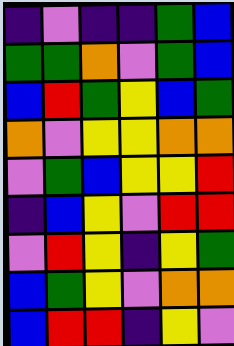[["indigo", "violet", "indigo", "indigo", "green", "blue"], ["green", "green", "orange", "violet", "green", "blue"], ["blue", "red", "green", "yellow", "blue", "green"], ["orange", "violet", "yellow", "yellow", "orange", "orange"], ["violet", "green", "blue", "yellow", "yellow", "red"], ["indigo", "blue", "yellow", "violet", "red", "red"], ["violet", "red", "yellow", "indigo", "yellow", "green"], ["blue", "green", "yellow", "violet", "orange", "orange"], ["blue", "red", "red", "indigo", "yellow", "violet"]]